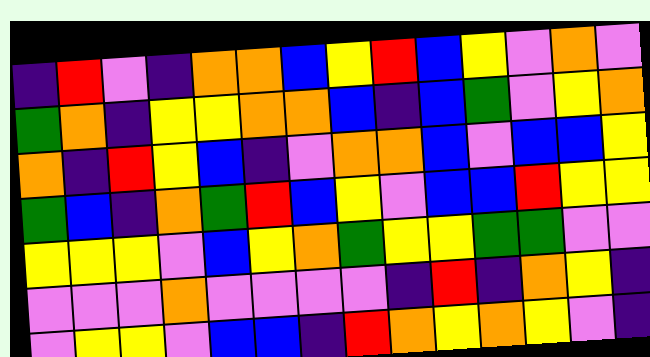[["indigo", "red", "violet", "indigo", "orange", "orange", "blue", "yellow", "red", "blue", "yellow", "violet", "orange", "violet"], ["green", "orange", "indigo", "yellow", "yellow", "orange", "orange", "blue", "indigo", "blue", "green", "violet", "yellow", "orange"], ["orange", "indigo", "red", "yellow", "blue", "indigo", "violet", "orange", "orange", "blue", "violet", "blue", "blue", "yellow"], ["green", "blue", "indigo", "orange", "green", "red", "blue", "yellow", "violet", "blue", "blue", "red", "yellow", "yellow"], ["yellow", "yellow", "yellow", "violet", "blue", "yellow", "orange", "green", "yellow", "yellow", "green", "green", "violet", "violet"], ["violet", "violet", "violet", "orange", "violet", "violet", "violet", "violet", "indigo", "red", "indigo", "orange", "yellow", "indigo"], ["violet", "yellow", "yellow", "violet", "blue", "blue", "indigo", "red", "orange", "yellow", "orange", "yellow", "violet", "indigo"]]